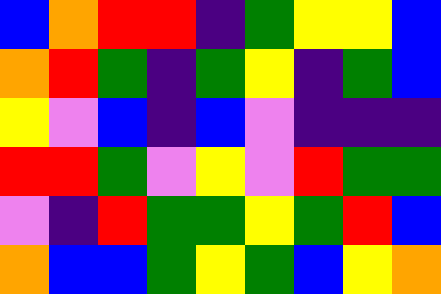[["blue", "orange", "red", "red", "indigo", "green", "yellow", "yellow", "blue"], ["orange", "red", "green", "indigo", "green", "yellow", "indigo", "green", "blue"], ["yellow", "violet", "blue", "indigo", "blue", "violet", "indigo", "indigo", "indigo"], ["red", "red", "green", "violet", "yellow", "violet", "red", "green", "green"], ["violet", "indigo", "red", "green", "green", "yellow", "green", "red", "blue"], ["orange", "blue", "blue", "green", "yellow", "green", "blue", "yellow", "orange"]]